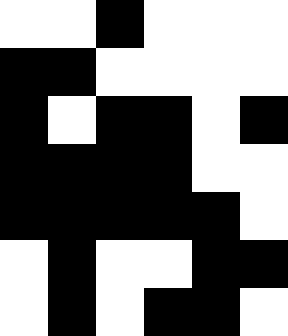[["white", "white", "black", "white", "white", "white"], ["black", "black", "white", "white", "white", "white"], ["black", "white", "black", "black", "white", "black"], ["black", "black", "black", "black", "white", "white"], ["black", "black", "black", "black", "black", "white"], ["white", "black", "white", "white", "black", "black"], ["white", "black", "white", "black", "black", "white"]]